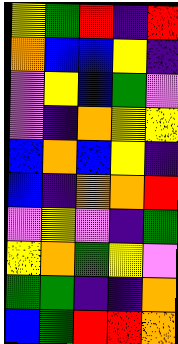[["yellow", "green", "red", "indigo", "red"], ["orange", "blue", "blue", "yellow", "indigo"], ["violet", "yellow", "blue", "green", "violet"], ["violet", "indigo", "orange", "yellow", "yellow"], ["blue", "orange", "blue", "yellow", "indigo"], ["blue", "indigo", "orange", "orange", "red"], ["violet", "yellow", "violet", "indigo", "green"], ["yellow", "orange", "green", "yellow", "violet"], ["green", "green", "indigo", "indigo", "orange"], ["blue", "green", "red", "red", "orange"]]